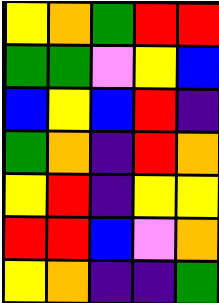[["yellow", "orange", "green", "red", "red"], ["green", "green", "violet", "yellow", "blue"], ["blue", "yellow", "blue", "red", "indigo"], ["green", "orange", "indigo", "red", "orange"], ["yellow", "red", "indigo", "yellow", "yellow"], ["red", "red", "blue", "violet", "orange"], ["yellow", "orange", "indigo", "indigo", "green"]]